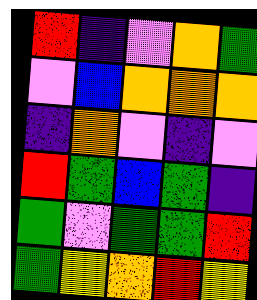[["red", "indigo", "violet", "orange", "green"], ["violet", "blue", "orange", "orange", "orange"], ["indigo", "orange", "violet", "indigo", "violet"], ["red", "green", "blue", "green", "indigo"], ["green", "violet", "green", "green", "red"], ["green", "yellow", "orange", "red", "yellow"]]